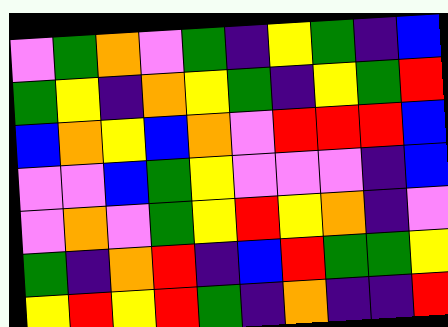[["violet", "green", "orange", "violet", "green", "indigo", "yellow", "green", "indigo", "blue"], ["green", "yellow", "indigo", "orange", "yellow", "green", "indigo", "yellow", "green", "red"], ["blue", "orange", "yellow", "blue", "orange", "violet", "red", "red", "red", "blue"], ["violet", "violet", "blue", "green", "yellow", "violet", "violet", "violet", "indigo", "blue"], ["violet", "orange", "violet", "green", "yellow", "red", "yellow", "orange", "indigo", "violet"], ["green", "indigo", "orange", "red", "indigo", "blue", "red", "green", "green", "yellow"], ["yellow", "red", "yellow", "red", "green", "indigo", "orange", "indigo", "indigo", "red"]]